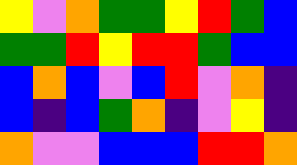[["yellow", "violet", "orange", "green", "green", "yellow", "red", "green", "blue"], ["green", "green", "red", "yellow", "red", "red", "green", "blue", "blue"], ["blue", "orange", "blue", "violet", "blue", "red", "violet", "orange", "indigo"], ["blue", "indigo", "blue", "green", "orange", "indigo", "violet", "yellow", "indigo"], ["orange", "violet", "violet", "blue", "blue", "blue", "red", "red", "orange"]]